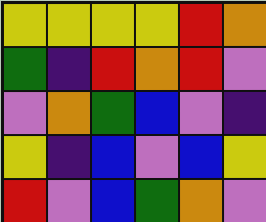[["yellow", "yellow", "yellow", "yellow", "red", "orange"], ["green", "indigo", "red", "orange", "red", "violet"], ["violet", "orange", "green", "blue", "violet", "indigo"], ["yellow", "indigo", "blue", "violet", "blue", "yellow"], ["red", "violet", "blue", "green", "orange", "violet"]]